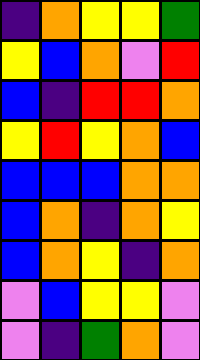[["indigo", "orange", "yellow", "yellow", "green"], ["yellow", "blue", "orange", "violet", "red"], ["blue", "indigo", "red", "red", "orange"], ["yellow", "red", "yellow", "orange", "blue"], ["blue", "blue", "blue", "orange", "orange"], ["blue", "orange", "indigo", "orange", "yellow"], ["blue", "orange", "yellow", "indigo", "orange"], ["violet", "blue", "yellow", "yellow", "violet"], ["violet", "indigo", "green", "orange", "violet"]]